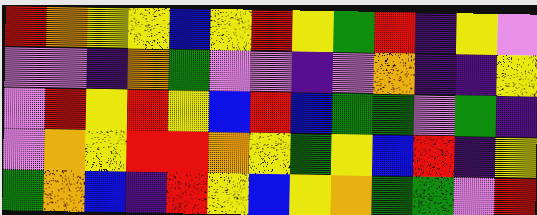[["red", "orange", "yellow", "yellow", "blue", "yellow", "red", "yellow", "green", "red", "indigo", "yellow", "violet"], ["violet", "violet", "indigo", "orange", "green", "violet", "violet", "indigo", "violet", "orange", "indigo", "indigo", "yellow"], ["violet", "red", "yellow", "red", "yellow", "blue", "red", "blue", "green", "green", "violet", "green", "indigo"], ["violet", "orange", "yellow", "red", "red", "orange", "yellow", "green", "yellow", "blue", "red", "indigo", "yellow"], ["green", "orange", "blue", "indigo", "red", "yellow", "blue", "yellow", "orange", "green", "green", "violet", "red"]]